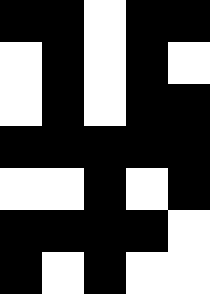[["black", "black", "white", "black", "black"], ["white", "black", "white", "black", "white"], ["white", "black", "white", "black", "black"], ["black", "black", "black", "black", "black"], ["white", "white", "black", "white", "black"], ["black", "black", "black", "black", "white"], ["black", "white", "black", "white", "white"]]